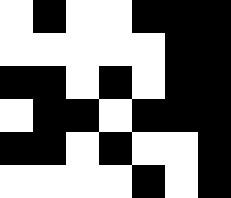[["white", "black", "white", "white", "black", "black", "black"], ["white", "white", "white", "white", "white", "black", "black"], ["black", "black", "white", "black", "white", "black", "black"], ["white", "black", "black", "white", "black", "black", "black"], ["black", "black", "white", "black", "white", "white", "black"], ["white", "white", "white", "white", "black", "white", "black"]]